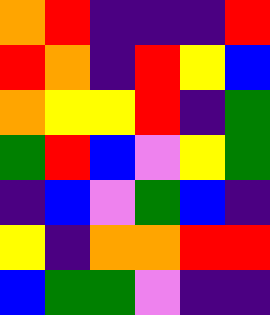[["orange", "red", "indigo", "indigo", "indigo", "red"], ["red", "orange", "indigo", "red", "yellow", "blue"], ["orange", "yellow", "yellow", "red", "indigo", "green"], ["green", "red", "blue", "violet", "yellow", "green"], ["indigo", "blue", "violet", "green", "blue", "indigo"], ["yellow", "indigo", "orange", "orange", "red", "red"], ["blue", "green", "green", "violet", "indigo", "indigo"]]